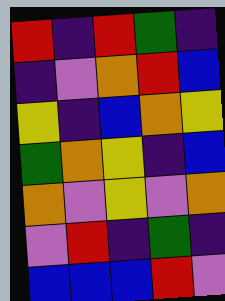[["red", "indigo", "red", "green", "indigo"], ["indigo", "violet", "orange", "red", "blue"], ["yellow", "indigo", "blue", "orange", "yellow"], ["green", "orange", "yellow", "indigo", "blue"], ["orange", "violet", "yellow", "violet", "orange"], ["violet", "red", "indigo", "green", "indigo"], ["blue", "blue", "blue", "red", "violet"]]